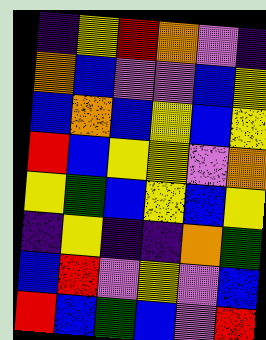[["indigo", "yellow", "red", "orange", "violet", "indigo"], ["orange", "blue", "violet", "violet", "blue", "yellow"], ["blue", "orange", "blue", "yellow", "blue", "yellow"], ["red", "blue", "yellow", "yellow", "violet", "orange"], ["yellow", "green", "blue", "yellow", "blue", "yellow"], ["indigo", "yellow", "indigo", "indigo", "orange", "green"], ["blue", "red", "violet", "yellow", "violet", "blue"], ["red", "blue", "green", "blue", "violet", "red"]]